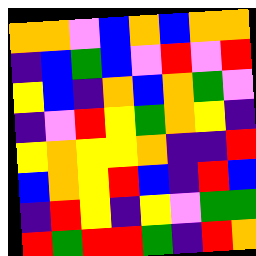[["orange", "orange", "violet", "blue", "orange", "blue", "orange", "orange"], ["indigo", "blue", "green", "blue", "violet", "red", "violet", "red"], ["yellow", "blue", "indigo", "orange", "blue", "orange", "green", "violet"], ["indigo", "violet", "red", "yellow", "green", "orange", "yellow", "indigo"], ["yellow", "orange", "yellow", "yellow", "orange", "indigo", "indigo", "red"], ["blue", "orange", "yellow", "red", "blue", "indigo", "red", "blue"], ["indigo", "red", "yellow", "indigo", "yellow", "violet", "green", "green"], ["red", "green", "red", "red", "green", "indigo", "red", "orange"]]